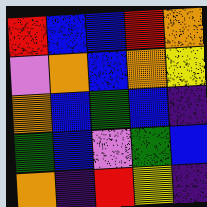[["red", "blue", "blue", "red", "orange"], ["violet", "orange", "blue", "orange", "yellow"], ["orange", "blue", "green", "blue", "indigo"], ["green", "blue", "violet", "green", "blue"], ["orange", "indigo", "red", "yellow", "indigo"]]